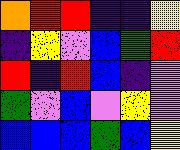[["orange", "red", "red", "indigo", "indigo", "yellow"], ["indigo", "yellow", "violet", "blue", "green", "red"], ["red", "indigo", "red", "blue", "indigo", "violet"], ["green", "violet", "blue", "violet", "yellow", "violet"], ["blue", "blue", "blue", "green", "blue", "yellow"]]